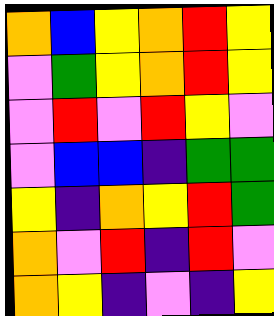[["orange", "blue", "yellow", "orange", "red", "yellow"], ["violet", "green", "yellow", "orange", "red", "yellow"], ["violet", "red", "violet", "red", "yellow", "violet"], ["violet", "blue", "blue", "indigo", "green", "green"], ["yellow", "indigo", "orange", "yellow", "red", "green"], ["orange", "violet", "red", "indigo", "red", "violet"], ["orange", "yellow", "indigo", "violet", "indigo", "yellow"]]